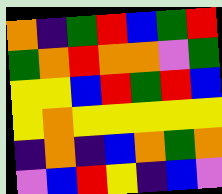[["orange", "indigo", "green", "red", "blue", "green", "red"], ["green", "orange", "red", "orange", "orange", "violet", "green"], ["yellow", "yellow", "blue", "red", "green", "red", "blue"], ["yellow", "orange", "yellow", "yellow", "yellow", "yellow", "yellow"], ["indigo", "orange", "indigo", "blue", "orange", "green", "orange"], ["violet", "blue", "red", "yellow", "indigo", "blue", "violet"]]